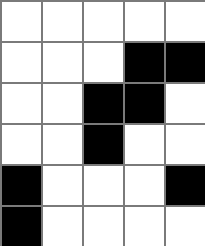[["white", "white", "white", "white", "white"], ["white", "white", "white", "black", "black"], ["white", "white", "black", "black", "white"], ["white", "white", "black", "white", "white"], ["black", "white", "white", "white", "black"], ["black", "white", "white", "white", "white"]]